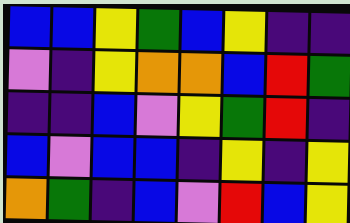[["blue", "blue", "yellow", "green", "blue", "yellow", "indigo", "indigo"], ["violet", "indigo", "yellow", "orange", "orange", "blue", "red", "green"], ["indigo", "indigo", "blue", "violet", "yellow", "green", "red", "indigo"], ["blue", "violet", "blue", "blue", "indigo", "yellow", "indigo", "yellow"], ["orange", "green", "indigo", "blue", "violet", "red", "blue", "yellow"]]